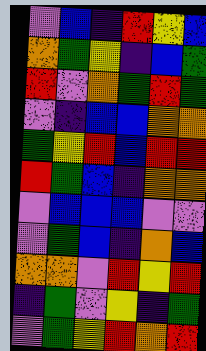[["violet", "blue", "indigo", "red", "yellow", "blue"], ["orange", "green", "yellow", "indigo", "blue", "green"], ["red", "violet", "orange", "green", "red", "green"], ["violet", "indigo", "blue", "blue", "orange", "orange"], ["green", "yellow", "red", "blue", "red", "red"], ["red", "green", "blue", "indigo", "orange", "orange"], ["violet", "blue", "blue", "blue", "violet", "violet"], ["violet", "green", "blue", "indigo", "orange", "blue"], ["orange", "orange", "violet", "red", "yellow", "red"], ["indigo", "green", "violet", "yellow", "indigo", "green"], ["violet", "green", "yellow", "red", "orange", "red"]]